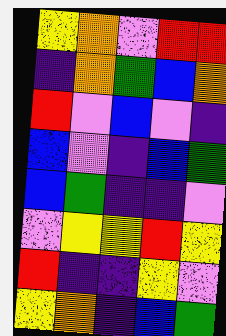[["yellow", "orange", "violet", "red", "red"], ["indigo", "orange", "green", "blue", "orange"], ["red", "violet", "blue", "violet", "indigo"], ["blue", "violet", "indigo", "blue", "green"], ["blue", "green", "indigo", "indigo", "violet"], ["violet", "yellow", "yellow", "red", "yellow"], ["red", "indigo", "indigo", "yellow", "violet"], ["yellow", "orange", "indigo", "blue", "green"]]